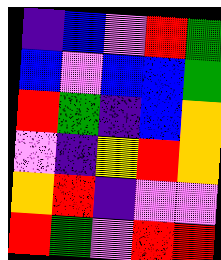[["indigo", "blue", "violet", "red", "green"], ["blue", "violet", "blue", "blue", "green"], ["red", "green", "indigo", "blue", "orange"], ["violet", "indigo", "yellow", "red", "orange"], ["orange", "red", "indigo", "violet", "violet"], ["red", "green", "violet", "red", "red"]]